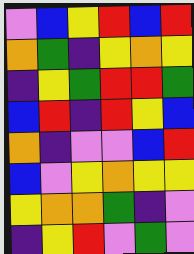[["violet", "blue", "yellow", "red", "blue", "red"], ["orange", "green", "indigo", "yellow", "orange", "yellow"], ["indigo", "yellow", "green", "red", "red", "green"], ["blue", "red", "indigo", "red", "yellow", "blue"], ["orange", "indigo", "violet", "violet", "blue", "red"], ["blue", "violet", "yellow", "orange", "yellow", "yellow"], ["yellow", "orange", "orange", "green", "indigo", "violet"], ["indigo", "yellow", "red", "violet", "green", "violet"]]